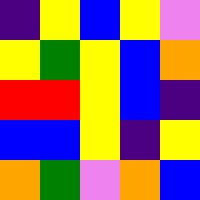[["indigo", "yellow", "blue", "yellow", "violet"], ["yellow", "green", "yellow", "blue", "orange"], ["red", "red", "yellow", "blue", "indigo"], ["blue", "blue", "yellow", "indigo", "yellow"], ["orange", "green", "violet", "orange", "blue"]]